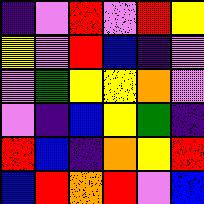[["indigo", "violet", "red", "violet", "red", "yellow"], ["yellow", "violet", "red", "blue", "indigo", "violet"], ["violet", "green", "yellow", "yellow", "orange", "violet"], ["violet", "indigo", "blue", "yellow", "green", "indigo"], ["red", "blue", "indigo", "orange", "yellow", "red"], ["blue", "red", "orange", "red", "violet", "blue"]]